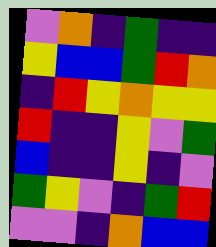[["violet", "orange", "indigo", "green", "indigo", "indigo"], ["yellow", "blue", "blue", "green", "red", "orange"], ["indigo", "red", "yellow", "orange", "yellow", "yellow"], ["red", "indigo", "indigo", "yellow", "violet", "green"], ["blue", "indigo", "indigo", "yellow", "indigo", "violet"], ["green", "yellow", "violet", "indigo", "green", "red"], ["violet", "violet", "indigo", "orange", "blue", "blue"]]